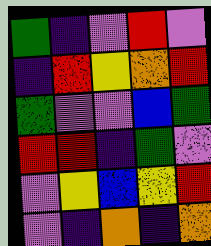[["green", "indigo", "violet", "red", "violet"], ["indigo", "red", "yellow", "orange", "red"], ["green", "violet", "violet", "blue", "green"], ["red", "red", "indigo", "green", "violet"], ["violet", "yellow", "blue", "yellow", "red"], ["violet", "indigo", "orange", "indigo", "orange"]]